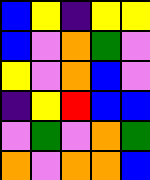[["blue", "yellow", "indigo", "yellow", "yellow"], ["blue", "violet", "orange", "green", "violet"], ["yellow", "violet", "orange", "blue", "violet"], ["indigo", "yellow", "red", "blue", "blue"], ["violet", "green", "violet", "orange", "green"], ["orange", "violet", "orange", "orange", "blue"]]